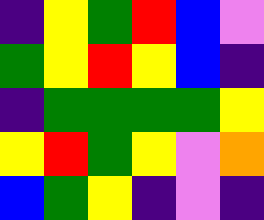[["indigo", "yellow", "green", "red", "blue", "violet"], ["green", "yellow", "red", "yellow", "blue", "indigo"], ["indigo", "green", "green", "green", "green", "yellow"], ["yellow", "red", "green", "yellow", "violet", "orange"], ["blue", "green", "yellow", "indigo", "violet", "indigo"]]